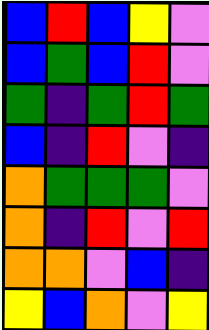[["blue", "red", "blue", "yellow", "violet"], ["blue", "green", "blue", "red", "violet"], ["green", "indigo", "green", "red", "green"], ["blue", "indigo", "red", "violet", "indigo"], ["orange", "green", "green", "green", "violet"], ["orange", "indigo", "red", "violet", "red"], ["orange", "orange", "violet", "blue", "indigo"], ["yellow", "blue", "orange", "violet", "yellow"]]